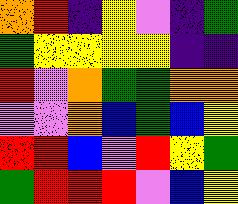[["orange", "red", "indigo", "yellow", "violet", "indigo", "green"], ["green", "yellow", "yellow", "yellow", "yellow", "indigo", "indigo"], ["red", "violet", "orange", "green", "green", "orange", "orange"], ["violet", "violet", "orange", "blue", "green", "blue", "yellow"], ["red", "red", "blue", "violet", "red", "yellow", "green"], ["green", "red", "red", "red", "violet", "blue", "yellow"]]